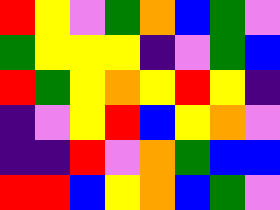[["red", "yellow", "violet", "green", "orange", "blue", "green", "violet"], ["green", "yellow", "yellow", "yellow", "indigo", "violet", "green", "blue"], ["red", "green", "yellow", "orange", "yellow", "red", "yellow", "indigo"], ["indigo", "violet", "yellow", "red", "blue", "yellow", "orange", "violet"], ["indigo", "indigo", "red", "violet", "orange", "green", "blue", "blue"], ["red", "red", "blue", "yellow", "orange", "blue", "green", "violet"]]